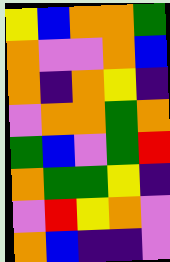[["yellow", "blue", "orange", "orange", "green"], ["orange", "violet", "violet", "orange", "blue"], ["orange", "indigo", "orange", "yellow", "indigo"], ["violet", "orange", "orange", "green", "orange"], ["green", "blue", "violet", "green", "red"], ["orange", "green", "green", "yellow", "indigo"], ["violet", "red", "yellow", "orange", "violet"], ["orange", "blue", "indigo", "indigo", "violet"]]